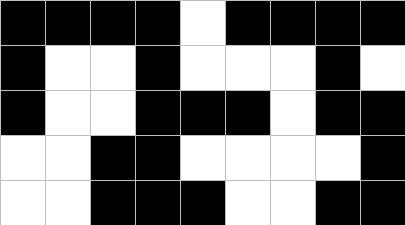[["black", "black", "black", "black", "white", "black", "black", "black", "black"], ["black", "white", "white", "black", "white", "white", "white", "black", "white"], ["black", "white", "white", "black", "black", "black", "white", "black", "black"], ["white", "white", "black", "black", "white", "white", "white", "white", "black"], ["white", "white", "black", "black", "black", "white", "white", "black", "black"]]